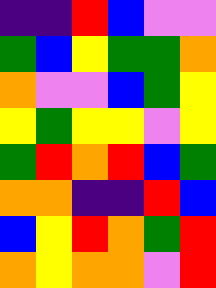[["indigo", "indigo", "red", "blue", "violet", "violet"], ["green", "blue", "yellow", "green", "green", "orange"], ["orange", "violet", "violet", "blue", "green", "yellow"], ["yellow", "green", "yellow", "yellow", "violet", "yellow"], ["green", "red", "orange", "red", "blue", "green"], ["orange", "orange", "indigo", "indigo", "red", "blue"], ["blue", "yellow", "red", "orange", "green", "red"], ["orange", "yellow", "orange", "orange", "violet", "red"]]